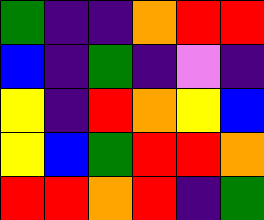[["green", "indigo", "indigo", "orange", "red", "red"], ["blue", "indigo", "green", "indigo", "violet", "indigo"], ["yellow", "indigo", "red", "orange", "yellow", "blue"], ["yellow", "blue", "green", "red", "red", "orange"], ["red", "red", "orange", "red", "indigo", "green"]]